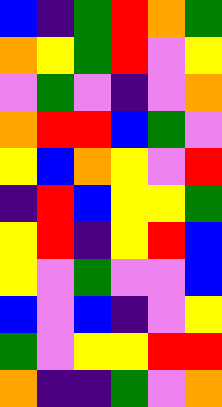[["blue", "indigo", "green", "red", "orange", "green"], ["orange", "yellow", "green", "red", "violet", "yellow"], ["violet", "green", "violet", "indigo", "violet", "orange"], ["orange", "red", "red", "blue", "green", "violet"], ["yellow", "blue", "orange", "yellow", "violet", "red"], ["indigo", "red", "blue", "yellow", "yellow", "green"], ["yellow", "red", "indigo", "yellow", "red", "blue"], ["yellow", "violet", "green", "violet", "violet", "blue"], ["blue", "violet", "blue", "indigo", "violet", "yellow"], ["green", "violet", "yellow", "yellow", "red", "red"], ["orange", "indigo", "indigo", "green", "violet", "orange"]]